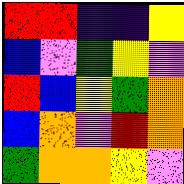[["red", "red", "indigo", "indigo", "yellow"], ["blue", "violet", "green", "yellow", "violet"], ["red", "blue", "yellow", "green", "orange"], ["blue", "orange", "violet", "red", "orange"], ["green", "orange", "orange", "yellow", "violet"]]